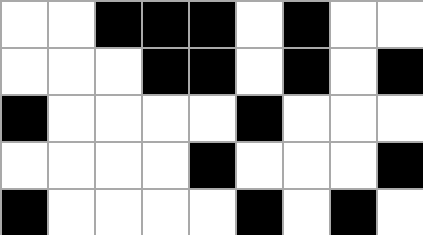[["white", "white", "black", "black", "black", "white", "black", "white", "white"], ["white", "white", "white", "black", "black", "white", "black", "white", "black"], ["black", "white", "white", "white", "white", "black", "white", "white", "white"], ["white", "white", "white", "white", "black", "white", "white", "white", "black"], ["black", "white", "white", "white", "white", "black", "white", "black", "white"]]